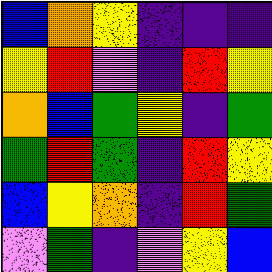[["blue", "orange", "yellow", "indigo", "indigo", "indigo"], ["yellow", "red", "violet", "indigo", "red", "yellow"], ["orange", "blue", "green", "yellow", "indigo", "green"], ["green", "red", "green", "indigo", "red", "yellow"], ["blue", "yellow", "orange", "indigo", "red", "green"], ["violet", "green", "indigo", "violet", "yellow", "blue"]]